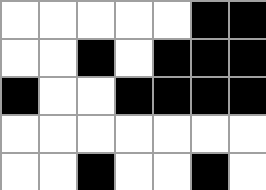[["white", "white", "white", "white", "white", "black", "black"], ["white", "white", "black", "white", "black", "black", "black"], ["black", "white", "white", "black", "black", "black", "black"], ["white", "white", "white", "white", "white", "white", "white"], ["white", "white", "black", "white", "white", "black", "white"]]